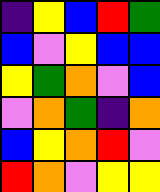[["indigo", "yellow", "blue", "red", "green"], ["blue", "violet", "yellow", "blue", "blue"], ["yellow", "green", "orange", "violet", "blue"], ["violet", "orange", "green", "indigo", "orange"], ["blue", "yellow", "orange", "red", "violet"], ["red", "orange", "violet", "yellow", "yellow"]]